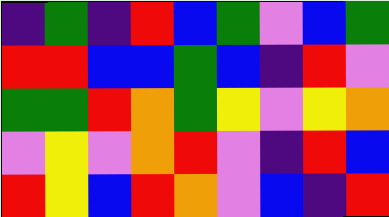[["indigo", "green", "indigo", "red", "blue", "green", "violet", "blue", "green"], ["red", "red", "blue", "blue", "green", "blue", "indigo", "red", "violet"], ["green", "green", "red", "orange", "green", "yellow", "violet", "yellow", "orange"], ["violet", "yellow", "violet", "orange", "red", "violet", "indigo", "red", "blue"], ["red", "yellow", "blue", "red", "orange", "violet", "blue", "indigo", "red"]]